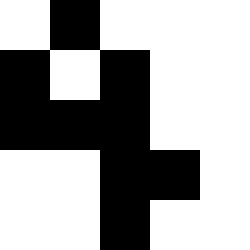[["white", "black", "white", "white", "white"], ["black", "white", "black", "white", "white"], ["black", "black", "black", "white", "white"], ["white", "white", "black", "black", "white"], ["white", "white", "black", "white", "white"]]